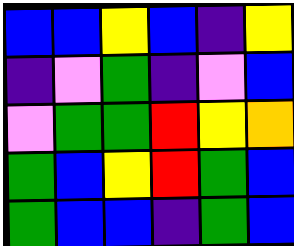[["blue", "blue", "yellow", "blue", "indigo", "yellow"], ["indigo", "violet", "green", "indigo", "violet", "blue"], ["violet", "green", "green", "red", "yellow", "orange"], ["green", "blue", "yellow", "red", "green", "blue"], ["green", "blue", "blue", "indigo", "green", "blue"]]